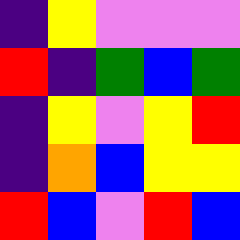[["indigo", "yellow", "violet", "violet", "violet"], ["red", "indigo", "green", "blue", "green"], ["indigo", "yellow", "violet", "yellow", "red"], ["indigo", "orange", "blue", "yellow", "yellow"], ["red", "blue", "violet", "red", "blue"]]